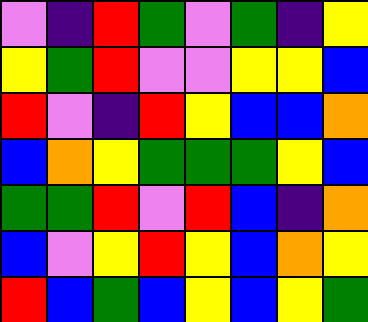[["violet", "indigo", "red", "green", "violet", "green", "indigo", "yellow"], ["yellow", "green", "red", "violet", "violet", "yellow", "yellow", "blue"], ["red", "violet", "indigo", "red", "yellow", "blue", "blue", "orange"], ["blue", "orange", "yellow", "green", "green", "green", "yellow", "blue"], ["green", "green", "red", "violet", "red", "blue", "indigo", "orange"], ["blue", "violet", "yellow", "red", "yellow", "blue", "orange", "yellow"], ["red", "blue", "green", "blue", "yellow", "blue", "yellow", "green"]]